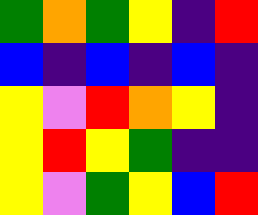[["green", "orange", "green", "yellow", "indigo", "red"], ["blue", "indigo", "blue", "indigo", "blue", "indigo"], ["yellow", "violet", "red", "orange", "yellow", "indigo"], ["yellow", "red", "yellow", "green", "indigo", "indigo"], ["yellow", "violet", "green", "yellow", "blue", "red"]]